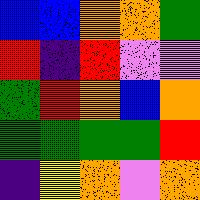[["blue", "blue", "orange", "orange", "green"], ["red", "indigo", "red", "violet", "violet"], ["green", "red", "orange", "blue", "orange"], ["green", "green", "green", "green", "red"], ["indigo", "yellow", "orange", "violet", "orange"]]